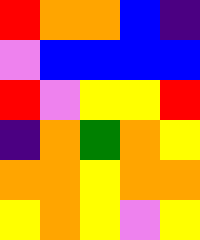[["red", "orange", "orange", "blue", "indigo"], ["violet", "blue", "blue", "blue", "blue"], ["red", "violet", "yellow", "yellow", "red"], ["indigo", "orange", "green", "orange", "yellow"], ["orange", "orange", "yellow", "orange", "orange"], ["yellow", "orange", "yellow", "violet", "yellow"]]